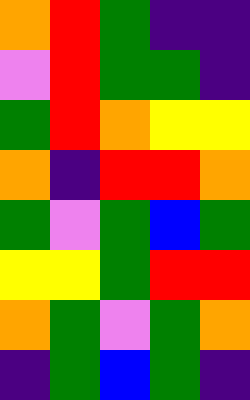[["orange", "red", "green", "indigo", "indigo"], ["violet", "red", "green", "green", "indigo"], ["green", "red", "orange", "yellow", "yellow"], ["orange", "indigo", "red", "red", "orange"], ["green", "violet", "green", "blue", "green"], ["yellow", "yellow", "green", "red", "red"], ["orange", "green", "violet", "green", "orange"], ["indigo", "green", "blue", "green", "indigo"]]